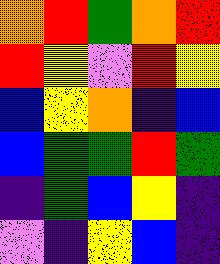[["orange", "red", "green", "orange", "red"], ["red", "yellow", "violet", "red", "yellow"], ["blue", "yellow", "orange", "indigo", "blue"], ["blue", "green", "green", "red", "green"], ["indigo", "green", "blue", "yellow", "indigo"], ["violet", "indigo", "yellow", "blue", "indigo"]]